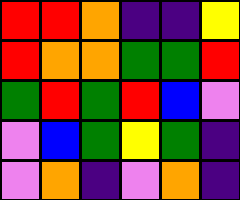[["red", "red", "orange", "indigo", "indigo", "yellow"], ["red", "orange", "orange", "green", "green", "red"], ["green", "red", "green", "red", "blue", "violet"], ["violet", "blue", "green", "yellow", "green", "indigo"], ["violet", "orange", "indigo", "violet", "orange", "indigo"]]